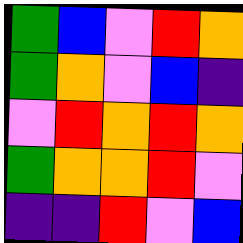[["green", "blue", "violet", "red", "orange"], ["green", "orange", "violet", "blue", "indigo"], ["violet", "red", "orange", "red", "orange"], ["green", "orange", "orange", "red", "violet"], ["indigo", "indigo", "red", "violet", "blue"]]